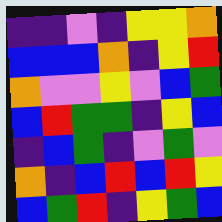[["indigo", "indigo", "violet", "indigo", "yellow", "yellow", "orange"], ["blue", "blue", "blue", "orange", "indigo", "yellow", "red"], ["orange", "violet", "violet", "yellow", "violet", "blue", "green"], ["blue", "red", "green", "green", "indigo", "yellow", "blue"], ["indigo", "blue", "green", "indigo", "violet", "green", "violet"], ["orange", "indigo", "blue", "red", "blue", "red", "yellow"], ["blue", "green", "red", "indigo", "yellow", "green", "blue"]]